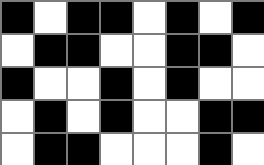[["black", "white", "black", "black", "white", "black", "white", "black"], ["white", "black", "black", "white", "white", "black", "black", "white"], ["black", "white", "white", "black", "white", "black", "white", "white"], ["white", "black", "white", "black", "white", "white", "black", "black"], ["white", "black", "black", "white", "white", "white", "black", "white"]]